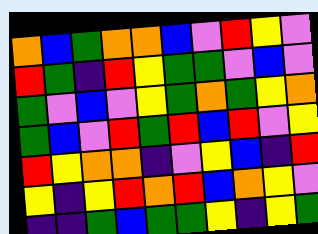[["orange", "blue", "green", "orange", "orange", "blue", "violet", "red", "yellow", "violet"], ["red", "green", "indigo", "red", "yellow", "green", "green", "violet", "blue", "violet"], ["green", "violet", "blue", "violet", "yellow", "green", "orange", "green", "yellow", "orange"], ["green", "blue", "violet", "red", "green", "red", "blue", "red", "violet", "yellow"], ["red", "yellow", "orange", "orange", "indigo", "violet", "yellow", "blue", "indigo", "red"], ["yellow", "indigo", "yellow", "red", "orange", "red", "blue", "orange", "yellow", "violet"], ["indigo", "indigo", "green", "blue", "green", "green", "yellow", "indigo", "yellow", "green"]]